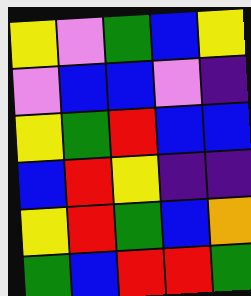[["yellow", "violet", "green", "blue", "yellow"], ["violet", "blue", "blue", "violet", "indigo"], ["yellow", "green", "red", "blue", "blue"], ["blue", "red", "yellow", "indigo", "indigo"], ["yellow", "red", "green", "blue", "orange"], ["green", "blue", "red", "red", "green"]]